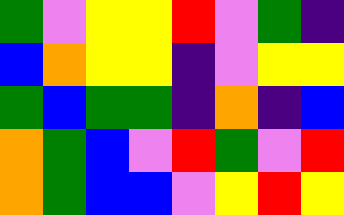[["green", "violet", "yellow", "yellow", "red", "violet", "green", "indigo"], ["blue", "orange", "yellow", "yellow", "indigo", "violet", "yellow", "yellow"], ["green", "blue", "green", "green", "indigo", "orange", "indigo", "blue"], ["orange", "green", "blue", "violet", "red", "green", "violet", "red"], ["orange", "green", "blue", "blue", "violet", "yellow", "red", "yellow"]]